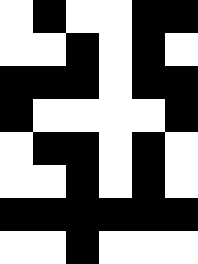[["white", "black", "white", "white", "black", "black"], ["white", "white", "black", "white", "black", "white"], ["black", "black", "black", "white", "black", "black"], ["black", "white", "white", "white", "white", "black"], ["white", "black", "black", "white", "black", "white"], ["white", "white", "black", "white", "black", "white"], ["black", "black", "black", "black", "black", "black"], ["white", "white", "black", "white", "white", "white"]]